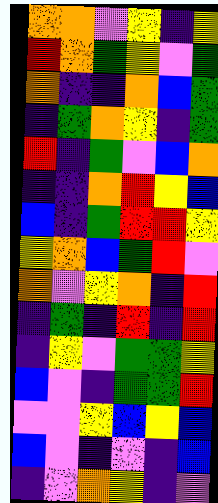[["orange", "orange", "violet", "yellow", "indigo", "yellow"], ["red", "orange", "green", "yellow", "violet", "green"], ["orange", "indigo", "indigo", "orange", "blue", "green"], ["indigo", "green", "orange", "yellow", "indigo", "green"], ["red", "indigo", "green", "violet", "blue", "orange"], ["indigo", "indigo", "orange", "red", "yellow", "blue"], ["blue", "indigo", "green", "red", "red", "yellow"], ["yellow", "orange", "blue", "green", "red", "violet"], ["orange", "violet", "yellow", "orange", "indigo", "red"], ["indigo", "green", "indigo", "red", "indigo", "red"], ["indigo", "yellow", "violet", "green", "green", "yellow"], ["blue", "violet", "indigo", "green", "green", "red"], ["violet", "violet", "yellow", "blue", "yellow", "blue"], ["blue", "violet", "indigo", "violet", "indigo", "blue"], ["indigo", "violet", "orange", "yellow", "indigo", "violet"]]